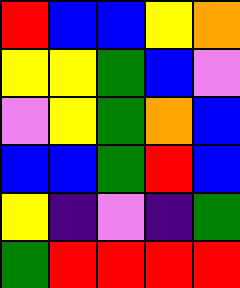[["red", "blue", "blue", "yellow", "orange"], ["yellow", "yellow", "green", "blue", "violet"], ["violet", "yellow", "green", "orange", "blue"], ["blue", "blue", "green", "red", "blue"], ["yellow", "indigo", "violet", "indigo", "green"], ["green", "red", "red", "red", "red"]]